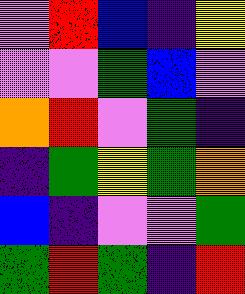[["violet", "red", "blue", "indigo", "yellow"], ["violet", "violet", "green", "blue", "violet"], ["orange", "red", "violet", "green", "indigo"], ["indigo", "green", "yellow", "green", "orange"], ["blue", "indigo", "violet", "violet", "green"], ["green", "red", "green", "indigo", "red"]]